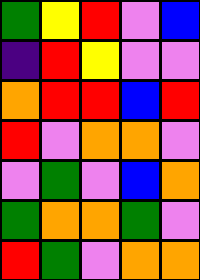[["green", "yellow", "red", "violet", "blue"], ["indigo", "red", "yellow", "violet", "violet"], ["orange", "red", "red", "blue", "red"], ["red", "violet", "orange", "orange", "violet"], ["violet", "green", "violet", "blue", "orange"], ["green", "orange", "orange", "green", "violet"], ["red", "green", "violet", "orange", "orange"]]